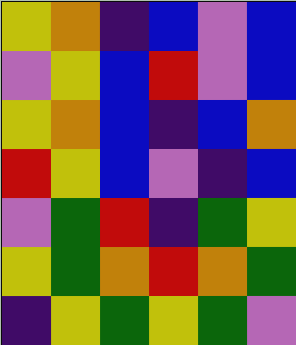[["yellow", "orange", "indigo", "blue", "violet", "blue"], ["violet", "yellow", "blue", "red", "violet", "blue"], ["yellow", "orange", "blue", "indigo", "blue", "orange"], ["red", "yellow", "blue", "violet", "indigo", "blue"], ["violet", "green", "red", "indigo", "green", "yellow"], ["yellow", "green", "orange", "red", "orange", "green"], ["indigo", "yellow", "green", "yellow", "green", "violet"]]